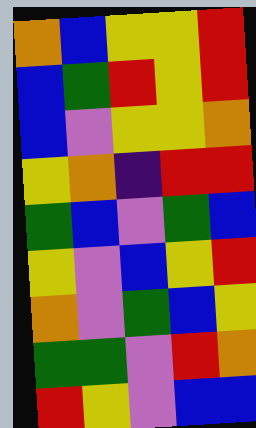[["orange", "blue", "yellow", "yellow", "red"], ["blue", "green", "red", "yellow", "red"], ["blue", "violet", "yellow", "yellow", "orange"], ["yellow", "orange", "indigo", "red", "red"], ["green", "blue", "violet", "green", "blue"], ["yellow", "violet", "blue", "yellow", "red"], ["orange", "violet", "green", "blue", "yellow"], ["green", "green", "violet", "red", "orange"], ["red", "yellow", "violet", "blue", "blue"]]